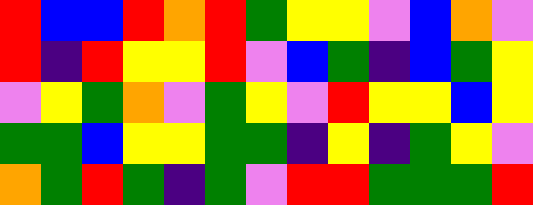[["red", "blue", "blue", "red", "orange", "red", "green", "yellow", "yellow", "violet", "blue", "orange", "violet"], ["red", "indigo", "red", "yellow", "yellow", "red", "violet", "blue", "green", "indigo", "blue", "green", "yellow"], ["violet", "yellow", "green", "orange", "violet", "green", "yellow", "violet", "red", "yellow", "yellow", "blue", "yellow"], ["green", "green", "blue", "yellow", "yellow", "green", "green", "indigo", "yellow", "indigo", "green", "yellow", "violet"], ["orange", "green", "red", "green", "indigo", "green", "violet", "red", "red", "green", "green", "green", "red"]]